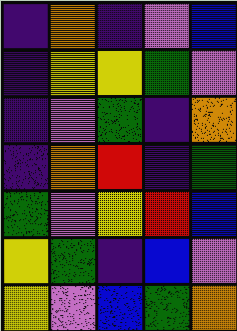[["indigo", "orange", "indigo", "violet", "blue"], ["indigo", "yellow", "yellow", "green", "violet"], ["indigo", "violet", "green", "indigo", "orange"], ["indigo", "orange", "red", "indigo", "green"], ["green", "violet", "yellow", "red", "blue"], ["yellow", "green", "indigo", "blue", "violet"], ["yellow", "violet", "blue", "green", "orange"]]